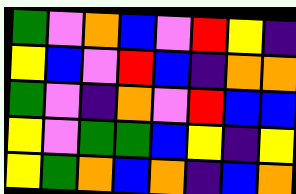[["green", "violet", "orange", "blue", "violet", "red", "yellow", "indigo"], ["yellow", "blue", "violet", "red", "blue", "indigo", "orange", "orange"], ["green", "violet", "indigo", "orange", "violet", "red", "blue", "blue"], ["yellow", "violet", "green", "green", "blue", "yellow", "indigo", "yellow"], ["yellow", "green", "orange", "blue", "orange", "indigo", "blue", "orange"]]